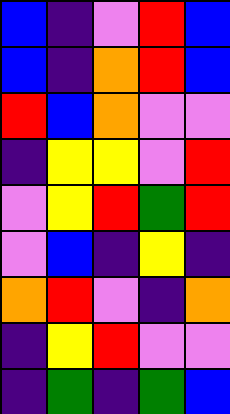[["blue", "indigo", "violet", "red", "blue"], ["blue", "indigo", "orange", "red", "blue"], ["red", "blue", "orange", "violet", "violet"], ["indigo", "yellow", "yellow", "violet", "red"], ["violet", "yellow", "red", "green", "red"], ["violet", "blue", "indigo", "yellow", "indigo"], ["orange", "red", "violet", "indigo", "orange"], ["indigo", "yellow", "red", "violet", "violet"], ["indigo", "green", "indigo", "green", "blue"]]